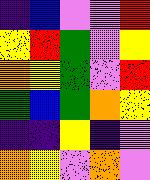[["indigo", "blue", "violet", "violet", "red"], ["yellow", "red", "green", "violet", "yellow"], ["orange", "yellow", "green", "violet", "red"], ["green", "blue", "green", "orange", "yellow"], ["indigo", "indigo", "yellow", "indigo", "violet"], ["orange", "yellow", "violet", "orange", "violet"]]